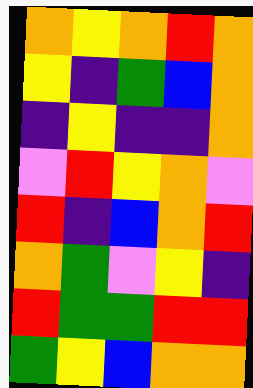[["orange", "yellow", "orange", "red", "orange"], ["yellow", "indigo", "green", "blue", "orange"], ["indigo", "yellow", "indigo", "indigo", "orange"], ["violet", "red", "yellow", "orange", "violet"], ["red", "indigo", "blue", "orange", "red"], ["orange", "green", "violet", "yellow", "indigo"], ["red", "green", "green", "red", "red"], ["green", "yellow", "blue", "orange", "orange"]]